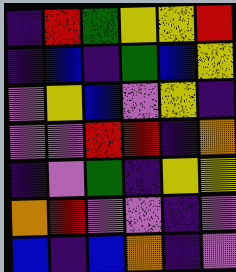[["indigo", "red", "green", "yellow", "yellow", "red"], ["indigo", "blue", "indigo", "green", "blue", "yellow"], ["violet", "yellow", "blue", "violet", "yellow", "indigo"], ["violet", "violet", "red", "red", "indigo", "orange"], ["indigo", "violet", "green", "indigo", "yellow", "yellow"], ["orange", "red", "violet", "violet", "indigo", "violet"], ["blue", "indigo", "blue", "orange", "indigo", "violet"]]